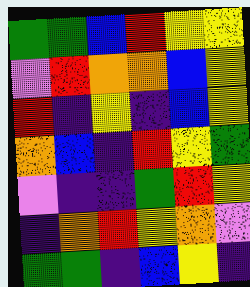[["green", "green", "blue", "red", "yellow", "yellow"], ["violet", "red", "orange", "orange", "blue", "yellow"], ["red", "indigo", "yellow", "indigo", "blue", "yellow"], ["orange", "blue", "indigo", "red", "yellow", "green"], ["violet", "indigo", "indigo", "green", "red", "yellow"], ["indigo", "orange", "red", "yellow", "orange", "violet"], ["green", "green", "indigo", "blue", "yellow", "indigo"]]